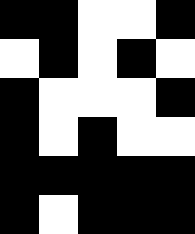[["black", "black", "white", "white", "black"], ["white", "black", "white", "black", "white"], ["black", "white", "white", "white", "black"], ["black", "white", "black", "white", "white"], ["black", "black", "black", "black", "black"], ["black", "white", "black", "black", "black"]]